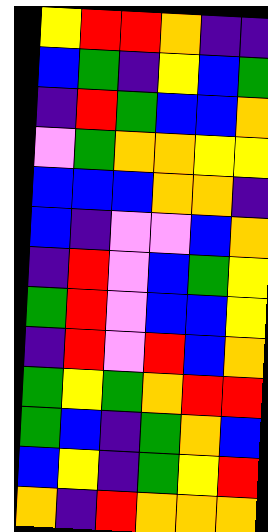[["yellow", "red", "red", "orange", "indigo", "indigo"], ["blue", "green", "indigo", "yellow", "blue", "green"], ["indigo", "red", "green", "blue", "blue", "orange"], ["violet", "green", "orange", "orange", "yellow", "yellow"], ["blue", "blue", "blue", "orange", "orange", "indigo"], ["blue", "indigo", "violet", "violet", "blue", "orange"], ["indigo", "red", "violet", "blue", "green", "yellow"], ["green", "red", "violet", "blue", "blue", "yellow"], ["indigo", "red", "violet", "red", "blue", "orange"], ["green", "yellow", "green", "orange", "red", "red"], ["green", "blue", "indigo", "green", "orange", "blue"], ["blue", "yellow", "indigo", "green", "yellow", "red"], ["orange", "indigo", "red", "orange", "orange", "orange"]]